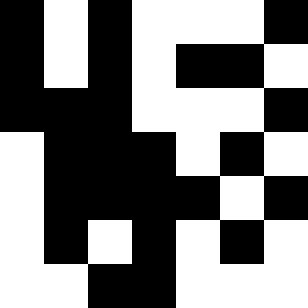[["black", "white", "black", "white", "white", "white", "black"], ["black", "white", "black", "white", "black", "black", "white"], ["black", "black", "black", "white", "white", "white", "black"], ["white", "black", "black", "black", "white", "black", "white"], ["white", "black", "black", "black", "black", "white", "black"], ["white", "black", "white", "black", "white", "black", "white"], ["white", "white", "black", "black", "white", "white", "white"]]